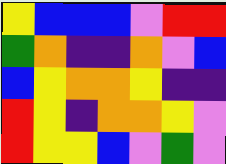[["yellow", "blue", "blue", "blue", "violet", "red", "red"], ["green", "orange", "indigo", "indigo", "orange", "violet", "blue"], ["blue", "yellow", "orange", "orange", "yellow", "indigo", "indigo"], ["red", "yellow", "indigo", "orange", "orange", "yellow", "violet"], ["red", "yellow", "yellow", "blue", "violet", "green", "violet"]]